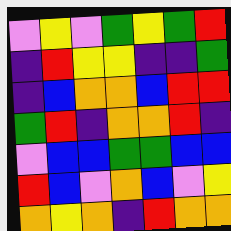[["violet", "yellow", "violet", "green", "yellow", "green", "red"], ["indigo", "red", "yellow", "yellow", "indigo", "indigo", "green"], ["indigo", "blue", "orange", "orange", "blue", "red", "red"], ["green", "red", "indigo", "orange", "orange", "red", "indigo"], ["violet", "blue", "blue", "green", "green", "blue", "blue"], ["red", "blue", "violet", "orange", "blue", "violet", "yellow"], ["orange", "yellow", "orange", "indigo", "red", "orange", "orange"]]